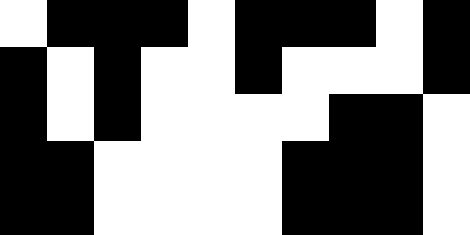[["white", "black", "black", "black", "white", "black", "black", "black", "white", "black"], ["black", "white", "black", "white", "white", "black", "white", "white", "white", "black"], ["black", "white", "black", "white", "white", "white", "white", "black", "black", "white"], ["black", "black", "white", "white", "white", "white", "black", "black", "black", "white"], ["black", "black", "white", "white", "white", "white", "black", "black", "black", "white"]]